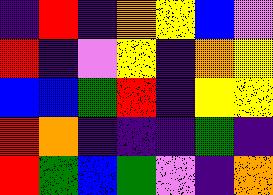[["indigo", "red", "indigo", "orange", "yellow", "blue", "violet"], ["red", "indigo", "violet", "yellow", "indigo", "orange", "yellow"], ["blue", "blue", "green", "red", "indigo", "yellow", "yellow"], ["red", "orange", "indigo", "indigo", "indigo", "green", "indigo"], ["red", "green", "blue", "green", "violet", "indigo", "orange"]]